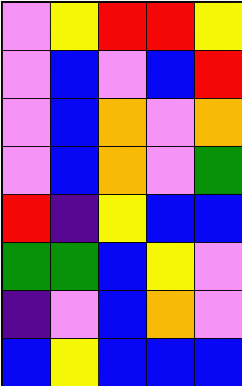[["violet", "yellow", "red", "red", "yellow"], ["violet", "blue", "violet", "blue", "red"], ["violet", "blue", "orange", "violet", "orange"], ["violet", "blue", "orange", "violet", "green"], ["red", "indigo", "yellow", "blue", "blue"], ["green", "green", "blue", "yellow", "violet"], ["indigo", "violet", "blue", "orange", "violet"], ["blue", "yellow", "blue", "blue", "blue"]]